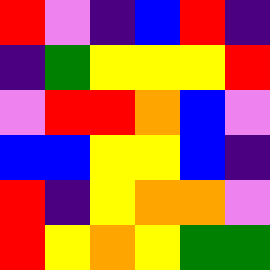[["red", "violet", "indigo", "blue", "red", "indigo"], ["indigo", "green", "yellow", "yellow", "yellow", "red"], ["violet", "red", "red", "orange", "blue", "violet"], ["blue", "blue", "yellow", "yellow", "blue", "indigo"], ["red", "indigo", "yellow", "orange", "orange", "violet"], ["red", "yellow", "orange", "yellow", "green", "green"]]